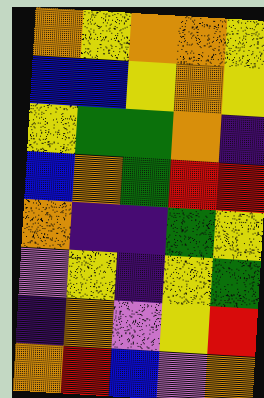[["orange", "yellow", "orange", "orange", "yellow"], ["blue", "blue", "yellow", "orange", "yellow"], ["yellow", "green", "green", "orange", "indigo"], ["blue", "orange", "green", "red", "red"], ["orange", "indigo", "indigo", "green", "yellow"], ["violet", "yellow", "indigo", "yellow", "green"], ["indigo", "orange", "violet", "yellow", "red"], ["orange", "red", "blue", "violet", "orange"]]